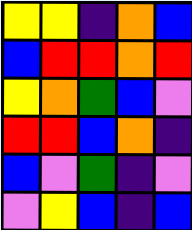[["yellow", "yellow", "indigo", "orange", "blue"], ["blue", "red", "red", "orange", "red"], ["yellow", "orange", "green", "blue", "violet"], ["red", "red", "blue", "orange", "indigo"], ["blue", "violet", "green", "indigo", "violet"], ["violet", "yellow", "blue", "indigo", "blue"]]